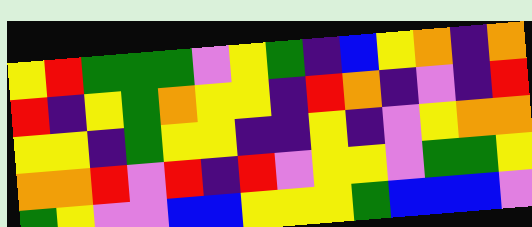[["yellow", "red", "green", "green", "green", "violet", "yellow", "green", "indigo", "blue", "yellow", "orange", "indigo", "orange"], ["red", "indigo", "yellow", "green", "orange", "yellow", "yellow", "indigo", "red", "orange", "indigo", "violet", "indigo", "red"], ["yellow", "yellow", "indigo", "green", "yellow", "yellow", "indigo", "indigo", "yellow", "indigo", "violet", "yellow", "orange", "orange"], ["orange", "orange", "red", "violet", "red", "indigo", "red", "violet", "yellow", "yellow", "violet", "green", "green", "yellow"], ["green", "yellow", "violet", "violet", "blue", "blue", "yellow", "yellow", "yellow", "green", "blue", "blue", "blue", "violet"]]